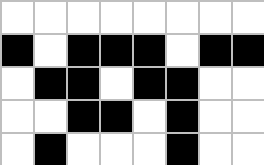[["white", "white", "white", "white", "white", "white", "white", "white"], ["black", "white", "black", "black", "black", "white", "black", "black"], ["white", "black", "black", "white", "black", "black", "white", "white"], ["white", "white", "black", "black", "white", "black", "white", "white"], ["white", "black", "white", "white", "white", "black", "white", "white"]]